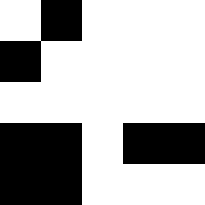[["white", "black", "white", "white", "white"], ["black", "white", "white", "white", "white"], ["white", "white", "white", "white", "white"], ["black", "black", "white", "black", "black"], ["black", "black", "white", "white", "white"]]